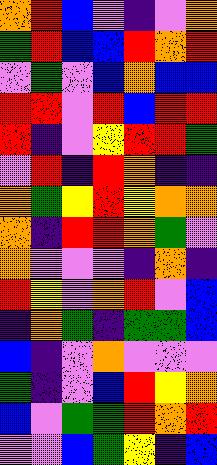[["orange", "red", "blue", "violet", "indigo", "violet", "orange"], ["green", "red", "blue", "blue", "red", "orange", "red"], ["violet", "green", "violet", "blue", "orange", "blue", "blue"], ["red", "red", "violet", "red", "blue", "red", "red"], ["red", "indigo", "violet", "yellow", "red", "red", "green"], ["violet", "red", "indigo", "red", "orange", "indigo", "indigo"], ["orange", "green", "yellow", "red", "yellow", "orange", "orange"], ["orange", "indigo", "red", "red", "orange", "green", "violet"], ["orange", "violet", "violet", "violet", "indigo", "orange", "indigo"], ["red", "yellow", "violet", "orange", "red", "violet", "blue"], ["indigo", "orange", "green", "indigo", "green", "green", "blue"], ["blue", "indigo", "violet", "orange", "violet", "violet", "violet"], ["green", "indigo", "violet", "blue", "red", "yellow", "orange"], ["blue", "violet", "green", "green", "red", "orange", "red"], ["violet", "violet", "blue", "green", "yellow", "indigo", "blue"]]